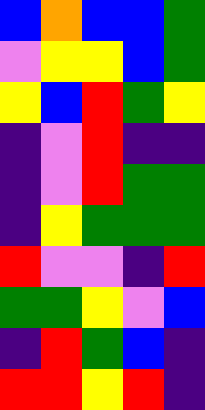[["blue", "orange", "blue", "blue", "green"], ["violet", "yellow", "yellow", "blue", "green"], ["yellow", "blue", "red", "green", "yellow"], ["indigo", "violet", "red", "indigo", "indigo"], ["indigo", "violet", "red", "green", "green"], ["indigo", "yellow", "green", "green", "green"], ["red", "violet", "violet", "indigo", "red"], ["green", "green", "yellow", "violet", "blue"], ["indigo", "red", "green", "blue", "indigo"], ["red", "red", "yellow", "red", "indigo"]]